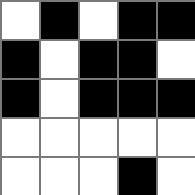[["white", "black", "white", "black", "black"], ["black", "white", "black", "black", "white"], ["black", "white", "black", "black", "black"], ["white", "white", "white", "white", "white"], ["white", "white", "white", "black", "white"]]